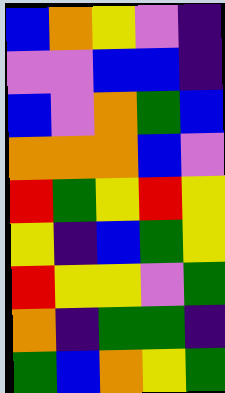[["blue", "orange", "yellow", "violet", "indigo"], ["violet", "violet", "blue", "blue", "indigo"], ["blue", "violet", "orange", "green", "blue"], ["orange", "orange", "orange", "blue", "violet"], ["red", "green", "yellow", "red", "yellow"], ["yellow", "indigo", "blue", "green", "yellow"], ["red", "yellow", "yellow", "violet", "green"], ["orange", "indigo", "green", "green", "indigo"], ["green", "blue", "orange", "yellow", "green"]]